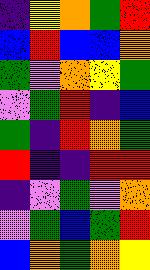[["indigo", "yellow", "orange", "green", "red"], ["blue", "red", "blue", "blue", "orange"], ["green", "violet", "orange", "yellow", "green"], ["violet", "green", "red", "indigo", "blue"], ["green", "indigo", "red", "orange", "green"], ["red", "indigo", "indigo", "red", "red"], ["indigo", "violet", "green", "violet", "orange"], ["violet", "green", "blue", "green", "red"], ["blue", "orange", "green", "orange", "yellow"]]